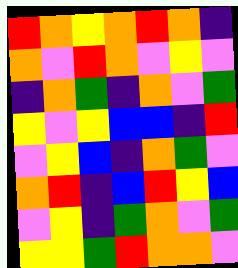[["red", "orange", "yellow", "orange", "red", "orange", "indigo"], ["orange", "violet", "red", "orange", "violet", "yellow", "violet"], ["indigo", "orange", "green", "indigo", "orange", "violet", "green"], ["yellow", "violet", "yellow", "blue", "blue", "indigo", "red"], ["violet", "yellow", "blue", "indigo", "orange", "green", "violet"], ["orange", "red", "indigo", "blue", "red", "yellow", "blue"], ["violet", "yellow", "indigo", "green", "orange", "violet", "green"], ["yellow", "yellow", "green", "red", "orange", "orange", "violet"]]